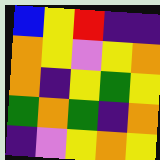[["blue", "yellow", "red", "indigo", "indigo"], ["orange", "yellow", "violet", "yellow", "orange"], ["orange", "indigo", "yellow", "green", "yellow"], ["green", "orange", "green", "indigo", "orange"], ["indigo", "violet", "yellow", "orange", "yellow"]]